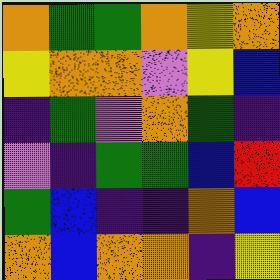[["orange", "green", "green", "orange", "yellow", "orange"], ["yellow", "orange", "orange", "violet", "yellow", "blue"], ["indigo", "green", "violet", "orange", "green", "indigo"], ["violet", "indigo", "green", "green", "blue", "red"], ["green", "blue", "indigo", "indigo", "orange", "blue"], ["orange", "blue", "orange", "orange", "indigo", "yellow"]]